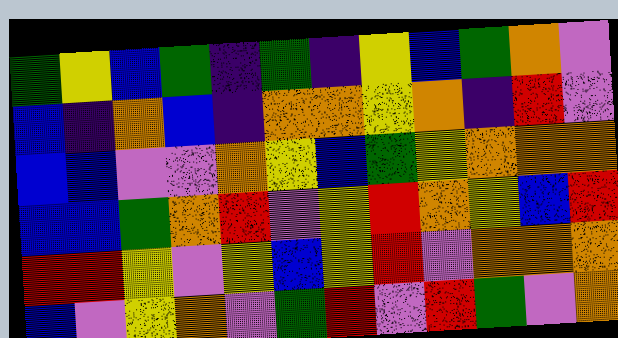[["green", "yellow", "blue", "green", "indigo", "green", "indigo", "yellow", "blue", "green", "orange", "violet"], ["blue", "indigo", "orange", "blue", "indigo", "orange", "orange", "yellow", "orange", "indigo", "red", "violet"], ["blue", "blue", "violet", "violet", "orange", "yellow", "blue", "green", "yellow", "orange", "orange", "orange"], ["blue", "blue", "green", "orange", "red", "violet", "yellow", "red", "orange", "yellow", "blue", "red"], ["red", "red", "yellow", "violet", "yellow", "blue", "yellow", "red", "violet", "orange", "orange", "orange"], ["blue", "violet", "yellow", "orange", "violet", "green", "red", "violet", "red", "green", "violet", "orange"]]